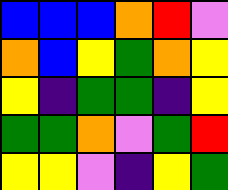[["blue", "blue", "blue", "orange", "red", "violet"], ["orange", "blue", "yellow", "green", "orange", "yellow"], ["yellow", "indigo", "green", "green", "indigo", "yellow"], ["green", "green", "orange", "violet", "green", "red"], ["yellow", "yellow", "violet", "indigo", "yellow", "green"]]